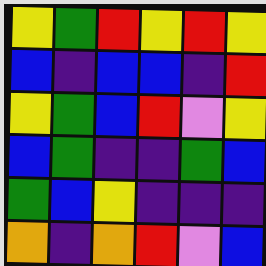[["yellow", "green", "red", "yellow", "red", "yellow"], ["blue", "indigo", "blue", "blue", "indigo", "red"], ["yellow", "green", "blue", "red", "violet", "yellow"], ["blue", "green", "indigo", "indigo", "green", "blue"], ["green", "blue", "yellow", "indigo", "indigo", "indigo"], ["orange", "indigo", "orange", "red", "violet", "blue"]]